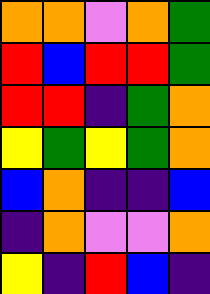[["orange", "orange", "violet", "orange", "green"], ["red", "blue", "red", "red", "green"], ["red", "red", "indigo", "green", "orange"], ["yellow", "green", "yellow", "green", "orange"], ["blue", "orange", "indigo", "indigo", "blue"], ["indigo", "orange", "violet", "violet", "orange"], ["yellow", "indigo", "red", "blue", "indigo"]]